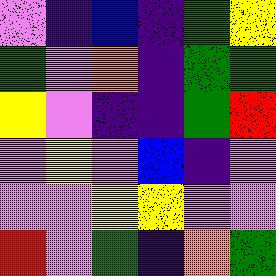[["violet", "indigo", "blue", "indigo", "green", "yellow"], ["green", "violet", "orange", "indigo", "green", "green"], ["yellow", "violet", "indigo", "indigo", "green", "red"], ["violet", "yellow", "violet", "blue", "indigo", "violet"], ["violet", "violet", "yellow", "yellow", "violet", "violet"], ["red", "violet", "green", "indigo", "orange", "green"]]